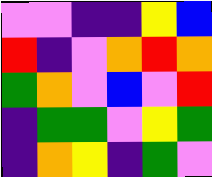[["violet", "violet", "indigo", "indigo", "yellow", "blue"], ["red", "indigo", "violet", "orange", "red", "orange"], ["green", "orange", "violet", "blue", "violet", "red"], ["indigo", "green", "green", "violet", "yellow", "green"], ["indigo", "orange", "yellow", "indigo", "green", "violet"]]